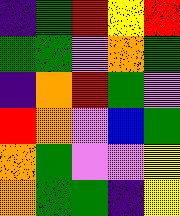[["indigo", "green", "red", "yellow", "red"], ["green", "green", "violet", "orange", "green"], ["indigo", "orange", "red", "green", "violet"], ["red", "orange", "violet", "blue", "green"], ["orange", "green", "violet", "violet", "yellow"], ["orange", "green", "green", "indigo", "yellow"]]